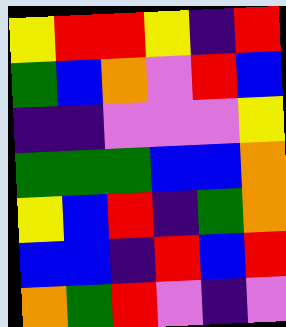[["yellow", "red", "red", "yellow", "indigo", "red"], ["green", "blue", "orange", "violet", "red", "blue"], ["indigo", "indigo", "violet", "violet", "violet", "yellow"], ["green", "green", "green", "blue", "blue", "orange"], ["yellow", "blue", "red", "indigo", "green", "orange"], ["blue", "blue", "indigo", "red", "blue", "red"], ["orange", "green", "red", "violet", "indigo", "violet"]]